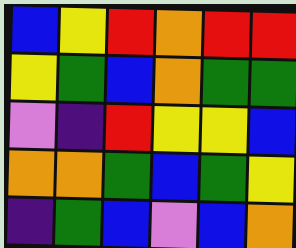[["blue", "yellow", "red", "orange", "red", "red"], ["yellow", "green", "blue", "orange", "green", "green"], ["violet", "indigo", "red", "yellow", "yellow", "blue"], ["orange", "orange", "green", "blue", "green", "yellow"], ["indigo", "green", "blue", "violet", "blue", "orange"]]